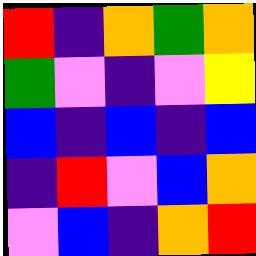[["red", "indigo", "orange", "green", "orange"], ["green", "violet", "indigo", "violet", "yellow"], ["blue", "indigo", "blue", "indigo", "blue"], ["indigo", "red", "violet", "blue", "orange"], ["violet", "blue", "indigo", "orange", "red"]]